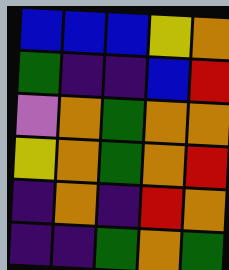[["blue", "blue", "blue", "yellow", "orange"], ["green", "indigo", "indigo", "blue", "red"], ["violet", "orange", "green", "orange", "orange"], ["yellow", "orange", "green", "orange", "red"], ["indigo", "orange", "indigo", "red", "orange"], ["indigo", "indigo", "green", "orange", "green"]]